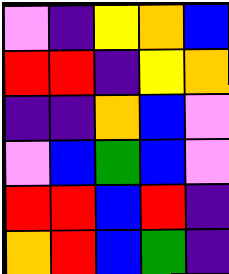[["violet", "indigo", "yellow", "orange", "blue"], ["red", "red", "indigo", "yellow", "orange"], ["indigo", "indigo", "orange", "blue", "violet"], ["violet", "blue", "green", "blue", "violet"], ["red", "red", "blue", "red", "indigo"], ["orange", "red", "blue", "green", "indigo"]]